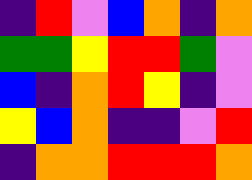[["indigo", "red", "violet", "blue", "orange", "indigo", "orange"], ["green", "green", "yellow", "red", "red", "green", "violet"], ["blue", "indigo", "orange", "red", "yellow", "indigo", "violet"], ["yellow", "blue", "orange", "indigo", "indigo", "violet", "red"], ["indigo", "orange", "orange", "red", "red", "red", "orange"]]